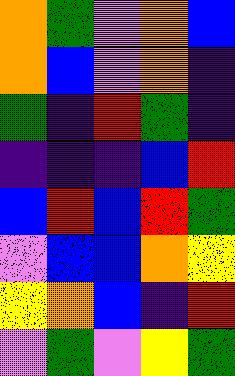[["orange", "green", "violet", "orange", "blue"], ["orange", "blue", "violet", "orange", "indigo"], ["green", "indigo", "red", "green", "indigo"], ["indigo", "indigo", "indigo", "blue", "red"], ["blue", "red", "blue", "red", "green"], ["violet", "blue", "blue", "orange", "yellow"], ["yellow", "orange", "blue", "indigo", "red"], ["violet", "green", "violet", "yellow", "green"]]